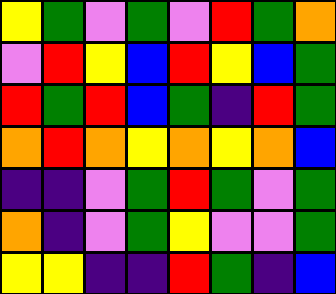[["yellow", "green", "violet", "green", "violet", "red", "green", "orange"], ["violet", "red", "yellow", "blue", "red", "yellow", "blue", "green"], ["red", "green", "red", "blue", "green", "indigo", "red", "green"], ["orange", "red", "orange", "yellow", "orange", "yellow", "orange", "blue"], ["indigo", "indigo", "violet", "green", "red", "green", "violet", "green"], ["orange", "indigo", "violet", "green", "yellow", "violet", "violet", "green"], ["yellow", "yellow", "indigo", "indigo", "red", "green", "indigo", "blue"]]